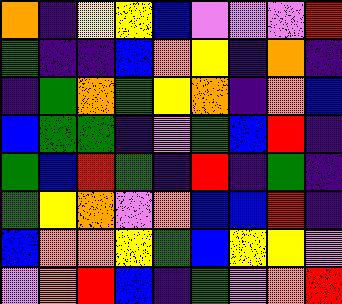[["orange", "indigo", "yellow", "yellow", "blue", "violet", "violet", "violet", "red"], ["green", "indigo", "indigo", "blue", "orange", "yellow", "indigo", "orange", "indigo"], ["indigo", "green", "orange", "green", "yellow", "orange", "indigo", "orange", "blue"], ["blue", "green", "green", "indigo", "violet", "green", "blue", "red", "indigo"], ["green", "blue", "red", "green", "indigo", "red", "indigo", "green", "indigo"], ["green", "yellow", "orange", "violet", "orange", "blue", "blue", "red", "indigo"], ["blue", "orange", "orange", "yellow", "green", "blue", "yellow", "yellow", "violet"], ["violet", "orange", "red", "blue", "indigo", "green", "violet", "orange", "red"]]